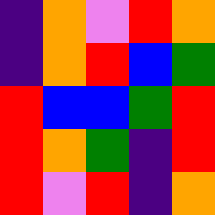[["indigo", "orange", "violet", "red", "orange"], ["indigo", "orange", "red", "blue", "green"], ["red", "blue", "blue", "green", "red"], ["red", "orange", "green", "indigo", "red"], ["red", "violet", "red", "indigo", "orange"]]